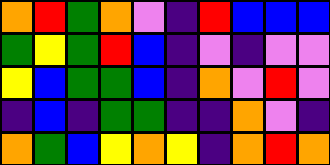[["orange", "red", "green", "orange", "violet", "indigo", "red", "blue", "blue", "blue"], ["green", "yellow", "green", "red", "blue", "indigo", "violet", "indigo", "violet", "violet"], ["yellow", "blue", "green", "green", "blue", "indigo", "orange", "violet", "red", "violet"], ["indigo", "blue", "indigo", "green", "green", "indigo", "indigo", "orange", "violet", "indigo"], ["orange", "green", "blue", "yellow", "orange", "yellow", "indigo", "orange", "red", "orange"]]